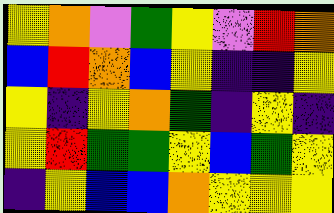[["yellow", "orange", "violet", "green", "yellow", "violet", "red", "orange"], ["blue", "red", "orange", "blue", "yellow", "indigo", "indigo", "yellow"], ["yellow", "indigo", "yellow", "orange", "green", "indigo", "yellow", "indigo"], ["yellow", "red", "green", "green", "yellow", "blue", "green", "yellow"], ["indigo", "yellow", "blue", "blue", "orange", "yellow", "yellow", "yellow"]]